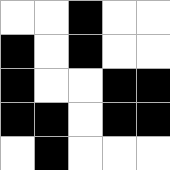[["white", "white", "black", "white", "white"], ["black", "white", "black", "white", "white"], ["black", "white", "white", "black", "black"], ["black", "black", "white", "black", "black"], ["white", "black", "white", "white", "white"]]